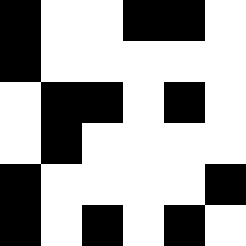[["black", "white", "white", "black", "black", "white"], ["black", "white", "white", "white", "white", "white"], ["white", "black", "black", "white", "black", "white"], ["white", "black", "white", "white", "white", "white"], ["black", "white", "white", "white", "white", "black"], ["black", "white", "black", "white", "black", "white"]]